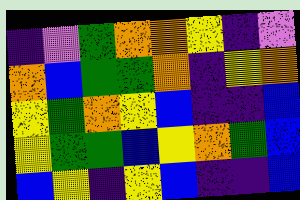[["indigo", "violet", "green", "orange", "orange", "yellow", "indigo", "violet"], ["orange", "blue", "green", "green", "orange", "indigo", "yellow", "orange"], ["yellow", "green", "orange", "yellow", "blue", "indigo", "indigo", "blue"], ["yellow", "green", "green", "blue", "yellow", "orange", "green", "blue"], ["blue", "yellow", "indigo", "yellow", "blue", "indigo", "indigo", "blue"]]